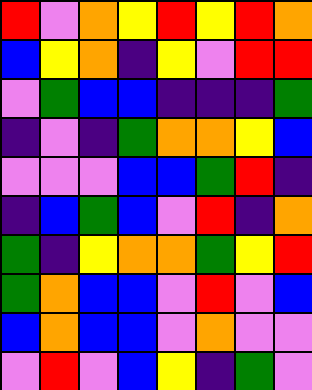[["red", "violet", "orange", "yellow", "red", "yellow", "red", "orange"], ["blue", "yellow", "orange", "indigo", "yellow", "violet", "red", "red"], ["violet", "green", "blue", "blue", "indigo", "indigo", "indigo", "green"], ["indigo", "violet", "indigo", "green", "orange", "orange", "yellow", "blue"], ["violet", "violet", "violet", "blue", "blue", "green", "red", "indigo"], ["indigo", "blue", "green", "blue", "violet", "red", "indigo", "orange"], ["green", "indigo", "yellow", "orange", "orange", "green", "yellow", "red"], ["green", "orange", "blue", "blue", "violet", "red", "violet", "blue"], ["blue", "orange", "blue", "blue", "violet", "orange", "violet", "violet"], ["violet", "red", "violet", "blue", "yellow", "indigo", "green", "violet"]]